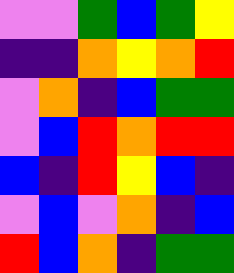[["violet", "violet", "green", "blue", "green", "yellow"], ["indigo", "indigo", "orange", "yellow", "orange", "red"], ["violet", "orange", "indigo", "blue", "green", "green"], ["violet", "blue", "red", "orange", "red", "red"], ["blue", "indigo", "red", "yellow", "blue", "indigo"], ["violet", "blue", "violet", "orange", "indigo", "blue"], ["red", "blue", "orange", "indigo", "green", "green"]]